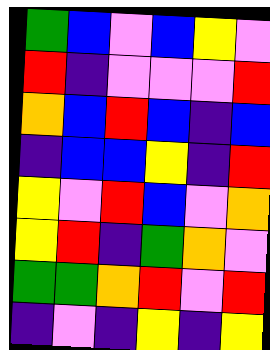[["green", "blue", "violet", "blue", "yellow", "violet"], ["red", "indigo", "violet", "violet", "violet", "red"], ["orange", "blue", "red", "blue", "indigo", "blue"], ["indigo", "blue", "blue", "yellow", "indigo", "red"], ["yellow", "violet", "red", "blue", "violet", "orange"], ["yellow", "red", "indigo", "green", "orange", "violet"], ["green", "green", "orange", "red", "violet", "red"], ["indigo", "violet", "indigo", "yellow", "indigo", "yellow"]]